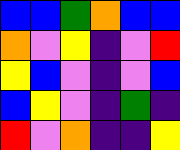[["blue", "blue", "green", "orange", "blue", "blue"], ["orange", "violet", "yellow", "indigo", "violet", "red"], ["yellow", "blue", "violet", "indigo", "violet", "blue"], ["blue", "yellow", "violet", "indigo", "green", "indigo"], ["red", "violet", "orange", "indigo", "indigo", "yellow"]]